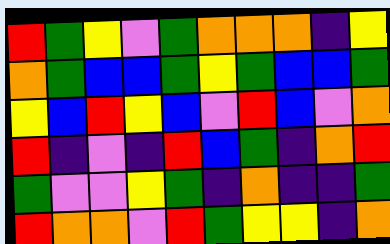[["red", "green", "yellow", "violet", "green", "orange", "orange", "orange", "indigo", "yellow"], ["orange", "green", "blue", "blue", "green", "yellow", "green", "blue", "blue", "green"], ["yellow", "blue", "red", "yellow", "blue", "violet", "red", "blue", "violet", "orange"], ["red", "indigo", "violet", "indigo", "red", "blue", "green", "indigo", "orange", "red"], ["green", "violet", "violet", "yellow", "green", "indigo", "orange", "indigo", "indigo", "green"], ["red", "orange", "orange", "violet", "red", "green", "yellow", "yellow", "indigo", "orange"]]